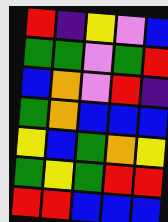[["red", "indigo", "yellow", "violet", "blue"], ["green", "green", "violet", "green", "red"], ["blue", "orange", "violet", "red", "indigo"], ["green", "orange", "blue", "blue", "blue"], ["yellow", "blue", "green", "orange", "yellow"], ["green", "yellow", "green", "red", "red"], ["red", "red", "blue", "blue", "blue"]]